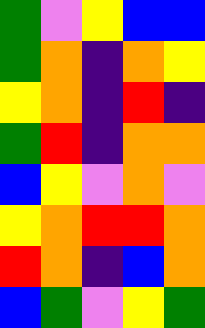[["green", "violet", "yellow", "blue", "blue"], ["green", "orange", "indigo", "orange", "yellow"], ["yellow", "orange", "indigo", "red", "indigo"], ["green", "red", "indigo", "orange", "orange"], ["blue", "yellow", "violet", "orange", "violet"], ["yellow", "orange", "red", "red", "orange"], ["red", "orange", "indigo", "blue", "orange"], ["blue", "green", "violet", "yellow", "green"]]